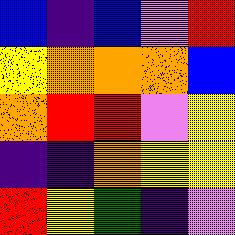[["blue", "indigo", "blue", "violet", "red"], ["yellow", "orange", "orange", "orange", "blue"], ["orange", "red", "red", "violet", "yellow"], ["indigo", "indigo", "orange", "yellow", "yellow"], ["red", "yellow", "green", "indigo", "violet"]]